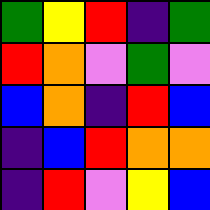[["green", "yellow", "red", "indigo", "green"], ["red", "orange", "violet", "green", "violet"], ["blue", "orange", "indigo", "red", "blue"], ["indigo", "blue", "red", "orange", "orange"], ["indigo", "red", "violet", "yellow", "blue"]]